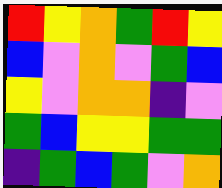[["red", "yellow", "orange", "green", "red", "yellow"], ["blue", "violet", "orange", "violet", "green", "blue"], ["yellow", "violet", "orange", "orange", "indigo", "violet"], ["green", "blue", "yellow", "yellow", "green", "green"], ["indigo", "green", "blue", "green", "violet", "orange"]]